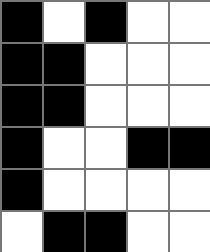[["black", "white", "black", "white", "white"], ["black", "black", "white", "white", "white"], ["black", "black", "white", "white", "white"], ["black", "white", "white", "black", "black"], ["black", "white", "white", "white", "white"], ["white", "black", "black", "white", "white"]]